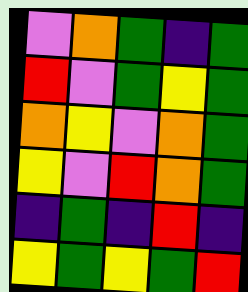[["violet", "orange", "green", "indigo", "green"], ["red", "violet", "green", "yellow", "green"], ["orange", "yellow", "violet", "orange", "green"], ["yellow", "violet", "red", "orange", "green"], ["indigo", "green", "indigo", "red", "indigo"], ["yellow", "green", "yellow", "green", "red"]]